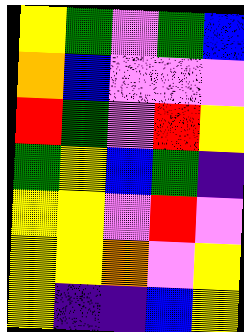[["yellow", "green", "violet", "green", "blue"], ["orange", "blue", "violet", "violet", "violet"], ["red", "green", "violet", "red", "yellow"], ["green", "yellow", "blue", "green", "indigo"], ["yellow", "yellow", "violet", "red", "violet"], ["yellow", "yellow", "orange", "violet", "yellow"], ["yellow", "indigo", "indigo", "blue", "yellow"]]